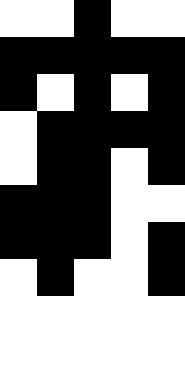[["white", "white", "black", "white", "white"], ["black", "black", "black", "black", "black"], ["black", "white", "black", "white", "black"], ["white", "black", "black", "black", "black"], ["white", "black", "black", "white", "black"], ["black", "black", "black", "white", "white"], ["black", "black", "black", "white", "black"], ["white", "black", "white", "white", "black"], ["white", "white", "white", "white", "white"], ["white", "white", "white", "white", "white"]]